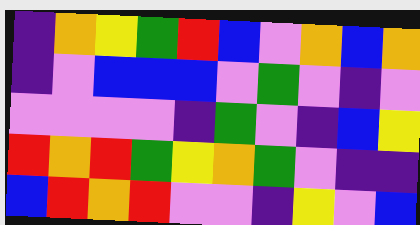[["indigo", "orange", "yellow", "green", "red", "blue", "violet", "orange", "blue", "orange"], ["indigo", "violet", "blue", "blue", "blue", "violet", "green", "violet", "indigo", "violet"], ["violet", "violet", "violet", "violet", "indigo", "green", "violet", "indigo", "blue", "yellow"], ["red", "orange", "red", "green", "yellow", "orange", "green", "violet", "indigo", "indigo"], ["blue", "red", "orange", "red", "violet", "violet", "indigo", "yellow", "violet", "blue"]]